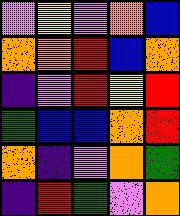[["violet", "yellow", "violet", "orange", "blue"], ["orange", "orange", "red", "blue", "orange"], ["indigo", "violet", "red", "yellow", "red"], ["green", "blue", "blue", "orange", "red"], ["orange", "indigo", "violet", "orange", "green"], ["indigo", "red", "green", "violet", "orange"]]